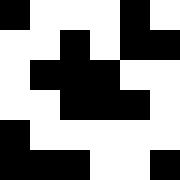[["black", "white", "white", "white", "black", "white"], ["white", "white", "black", "white", "black", "black"], ["white", "black", "black", "black", "white", "white"], ["white", "white", "black", "black", "black", "white"], ["black", "white", "white", "white", "white", "white"], ["black", "black", "black", "white", "white", "black"]]